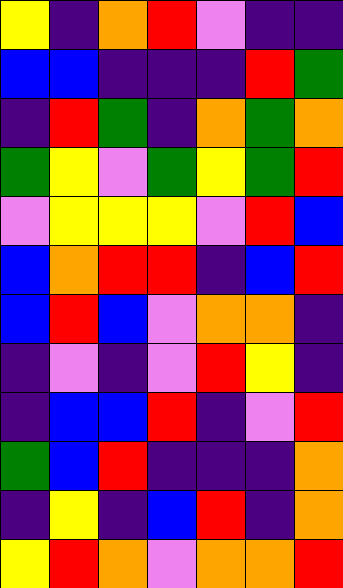[["yellow", "indigo", "orange", "red", "violet", "indigo", "indigo"], ["blue", "blue", "indigo", "indigo", "indigo", "red", "green"], ["indigo", "red", "green", "indigo", "orange", "green", "orange"], ["green", "yellow", "violet", "green", "yellow", "green", "red"], ["violet", "yellow", "yellow", "yellow", "violet", "red", "blue"], ["blue", "orange", "red", "red", "indigo", "blue", "red"], ["blue", "red", "blue", "violet", "orange", "orange", "indigo"], ["indigo", "violet", "indigo", "violet", "red", "yellow", "indigo"], ["indigo", "blue", "blue", "red", "indigo", "violet", "red"], ["green", "blue", "red", "indigo", "indigo", "indigo", "orange"], ["indigo", "yellow", "indigo", "blue", "red", "indigo", "orange"], ["yellow", "red", "orange", "violet", "orange", "orange", "red"]]